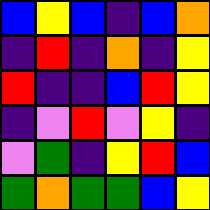[["blue", "yellow", "blue", "indigo", "blue", "orange"], ["indigo", "red", "indigo", "orange", "indigo", "yellow"], ["red", "indigo", "indigo", "blue", "red", "yellow"], ["indigo", "violet", "red", "violet", "yellow", "indigo"], ["violet", "green", "indigo", "yellow", "red", "blue"], ["green", "orange", "green", "green", "blue", "yellow"]]